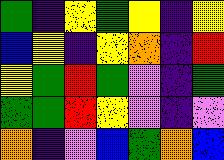[["green", "indigo", "yellow", "green", "yellow", "indigo", "yellow"], ["blue", "yellow", "indigo", "yellow", "orange", "indigo", "red"], ["yellow", "green", "red", "green", "violet", "indigo", "green"], ["green", "green", "red", "yellow", "violet", "indigo", "violet"], ["orange", "indigo", "violet", "blue", "green", "orange", "blue"]]